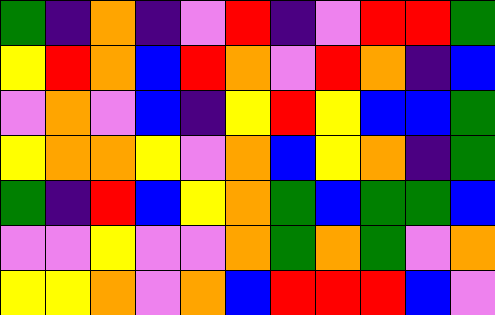[["green", "indigo", "orange", "indigo", "violet", "red", "indigo", "violet", "red", "red", "green"], ["yellow", "red", "orange", "blue", "red", "orange", "violet", "red", "orange", "indigo", "blue"], ["violet", "orange", "violet", "blue", "indigo", "yellow", "red", "yellow", "blue", "blue", "green"], ["yellow", "orange", "orange", "yellow", "violet", "orange", "blue", "yellow", "orange", "indigo", "green"], ["green", "indigo", "red", "blue", "yellow", "orange", "green", "blue", "green", "green", "blue"], ["violet", "violet", "yellow", "violet", "violet", "orange", "green", "orange", "green", "violet", "orange"], ["yellow", "yellow", "orange", "violet", "orange", "blue", "red", "red", "red", "blue", "violet"]]